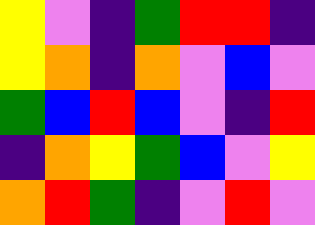[["yellow", "violet", "indigo", "green", "red", "red", "indigo"], ["yellow", "orange", "indigo", "orange", "violet", "blue", "violet"], ["green", "blue", "red", "blue", "violet", "indigo", "red"], ["indigo", "orange", "yellow", "green", "blue", "violet", "yellow"], ["orange", "red", "green", "indigo", "violet", "red", "violet"]]